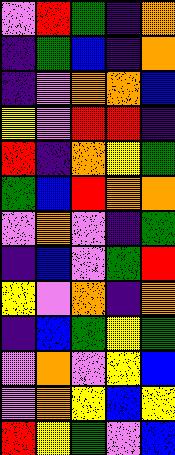[["violet", "red", "green", "indigo", "orange"], ["indigo", "green", "blue", "indigo", "orange"], ["indigo", "violet", "orange", "orange", "blue"], ["yellow", "violet", "red", "red", "indigo"], ["red", "indigo", "orange", "yellow", "green"], ["green", "blue", "red", "orange", "orange"], ["violet", "orange", "violet", "indigo", "green"], ["indigo", "blue", "violet", "green", "red"], ["yellow", "violet", "orange", "indigo", "orange"], ["indigo", "blue", "green", "yellow", "green"], ["violet", "orange", "violet", "yellow", "blue"], ["violet", "orange", "yellow", "blue", "yellow"], ["red", "yellow", "green", "violet", "blue"]]